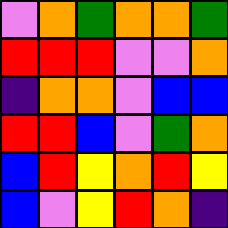[["violet", "orange", "green", "orange", "orange", "green"], ["red", "red", "red", "violet", "violet", "orange"], ["indigo", "orange", "orange", "violet", "blue", "blue"], ["red", "red", "blue", "violet", "green", "orange"], ["blue", "red", "yellow", "orange", "red", "yellow"], ["blue", "violet", "yellow", "red", "orange", "indigo"]]